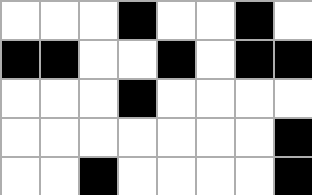[["white", "white", "white", "black", "white", "white", "black", "white"], ["black", "black", "white", "white", "black", "white", "black", "black"], ["white", "white", "white", "black", "white", "white", "white", "white"], ["white", "white", "white", "white", "white", "white", "white", "black"], ["white", "white", "black", "white", "white", "white", "white", "black"]]